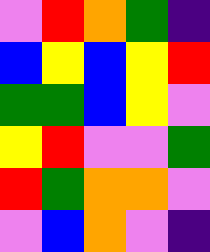[["violet", "red", "orange", "green", "indigo"], ["blue", "yellow", "blue", "yellow", "red"], ["green", "green", "blue", "yellow", "violet"], ["yellow", "red", "violet", "violet", "green"], ["red", "green", "orange", "orange", "violet"], ["violet", "blue", "orange", "violet", "indigo"]]